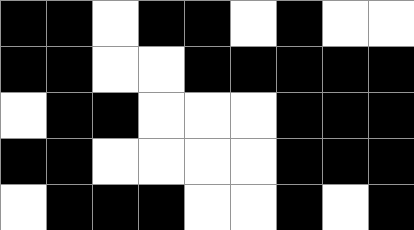[["black", "black", "white", "black", "black", "white", "black", "white", "white"], ["black", "black", "white", "white", "black", "black", "black", "black", "black"], ["white", "black", "black", "white", "white", "white", "black", "black", "black"], ["black", "black", "white", "white", "white", "white", "black", "black", "black"], ["white", "black", "black", "black", "white", "white", "black", "white", "black"]]